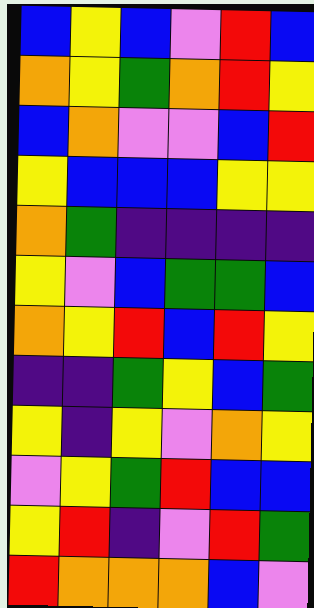[["blue", "yellow", "blue", "violet", "red", "blue"], ["orange", "yellow", "green", "orange", "red", "yellow"], ["blue", "orange", "violet", "violet", "blue", "red"], ["yellow", "blue", "blue", "blue", "yellow", "yellow"], ["orange", "green", "indigo", "indigo", "indigo", "indigo"], ["yellow", "violet", "blue", "green", "green", "blue"], ["orange", "yellow", "red", "blue", "red", "yellow"], ["indigo", "indigo", "green", "yellow", "blue", "green"], ["yellow", "indigo", "yellow", "violet", "orange", "yellow"], ["violet", "yellow", "green", "red", "blue", "blue"], ["yellow", "red", "indigo", "violet", "red", "green"], ["red", "orange", "orange", "orange", "blue", "violet"]]